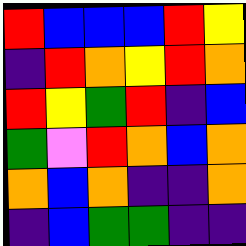[["red", "blue", "blue", "blue", "red", "yellow"], ["indigo", "red", "orange", "yellow", "red", "orange"], ["red", "yellow", "green", "red", "indigo", "blue"], ["green", "violet", "red", "orange", "blue", "orange"], ["orange", "blue", "orange", "indigo", "indigo", "orange"], ["indigo", "blue", "green", "green", "indigo", "indigo"]]